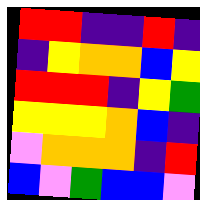[["red", "red", "indigo", "indigo", "red", "indigo"], ["indigo", "yellow", "orange", "orange", "blue", "yellow"], ["red", "red", "red", "indigo", "yellow", "green"], ["yellow", "yellow", "yellow", "orange", "blue", "indigo"], ["violet", "orange", "orange", "orange", "indigo", "red"], ["blue", "violet", "green", "blue", "blue", "violet"]]